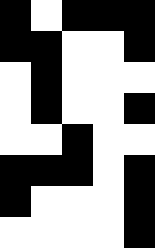[["black", "white", "black", "black", "black"], ["black", "black", "white", "white", "black"], ["white", "black", "white", "white", "white"], ["white", "black", "white", "white", "black"], ["white", "white", "black", "white", "white"], ["black", "black", "black", "white", "black"], ["black", "white", "white", "white", "black"], ["white", "white", "white", "white", "black"]]